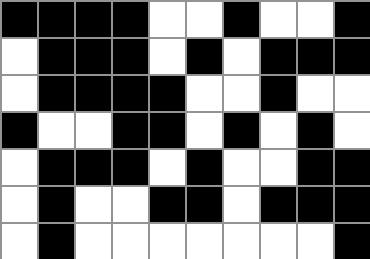[["black", "black", "black", "black", "white", "white", "black", "white", "white", "black"], ["white", "black", "black", "black", "white", "black", "white", "black", "black", "black"], ["white", "black", "black", "black", "black", "white", "white", "black", "white", "white"], ["black", "white", "white", "black", "black", "white", "black", "white", "black", "white"], ["white", "black", "black", "black", "white", "black", "white", "white", "black", "black"], ["white", "black", "white", "white", "black", "black", "white", "black", "black", "black"], ["white", "black", "white", "white", "white", "white", "white", "white", "white", "black"]]